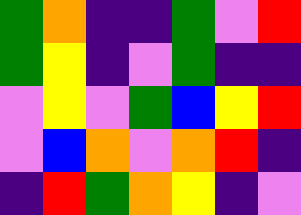[["green", "orange", "indigo", "indigo", "green", "violet", "red"], ["green", "yellow", "indigo", "violet", "green", "indigo", "indigo"], ["violet", "yellow", "violet", "green", "blue", "yellow", "red"], ["violet", "blue", "orange", "violet", "orange", "red", "indigo"], ["indigo", "red", "green", "orange", "yellow", "indigo", "violet"]]